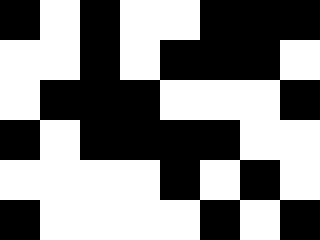[["black", "white", "black", "white", "white", "black", "black", "black"], ["white", "white", "black", "white", "black", "black", "black", "white"], ["white", "black", "black", "black", "white", "white", "white", "black"], ["black", "white", "black", "black", "black", "black", "white", "white"], ["white", "white", "white", "white", "black", "white", "black", "white"], ["black", "white", "white", "white", "white", "black", "white", "black"]]